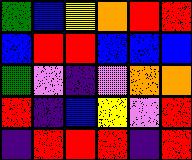[["green", "blue", "yellow", "orange", "red", "red"], ["blue", "red", "red", "blue", "blue", "blue"], ["green", "violet", "indigo", "violet", "orange", "orange"], ["red", "indigo", "blue", "yellow", "violet", "red"], ["indigo", "red", "red", "red", "indigo", "red"]]